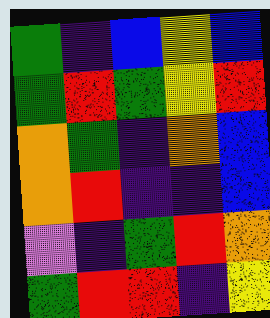[["green", "indigo", "blue", "yellow", "blue"], ["green", "red", "green", "yellow", "red"], ["orange", "green", "indigo", "orange", "blue"], ["orange", "red", "indigo", "indigo", "blue"], ["violet", "indigo", "green", "red", "orange"], ["green", "red", "red", "indigo", "yellow"]]